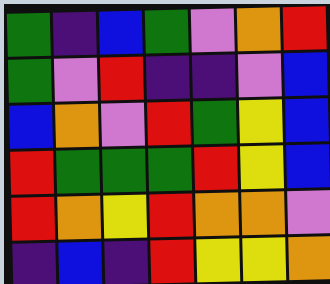[["green", "indigo", "blue", "green", "violet", "orange", "red"], ["green", "violet", "red", "indigo", "indigo", "violet", "blue"], ["blue", "orange", "violet", "red", "green", "yellow", "blue"], ["red", "green", "green", "green", "red", "yellow", "blue"], ["red", "orange", "yellow", "red", "orange", "orange", "violet"], ["indigo", "blue", "indigo", "red", "yellow", "yellow", "orange"]]